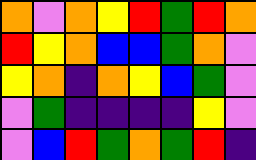[["orange", "violet", "orange", "yellow", "red", "green", "red", "orange"], ["red", "yellow", "orange", "blue", "blue", "green", "orange", "violet"], ["yellow", "orange", "indigo", "orange", "yellow", "blue", "green", "violet"], ["violet", "green", "indigo", "indigo", "indigo", "indigo", "yellow", "violet"], ["violet", "blue", "red", "green", "orange", "green", "red", "indigo"]]